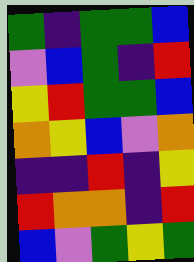[["green", "indigo", "green", "green", "blue"], ["violet", "blue", "green", "indigo", "red"], ["yellow", "red", "green", "green", "blue"], ["orange", "yellow", "blue", "violet", "orange"], ["indigo", "indigo", "red", "indigo", "yellow"], ["red", "orange", "orange", "indigo", "red"], ["blue", "violet", "green", "yellow", "green"]]